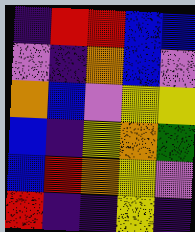[["indigo", "red", "red", "blue", "blue"], ["violet", "indigo", "orange", "blue", "violet"], ["orange", "blue", "violet", "yellow", "yellow"], ["blue", "indigo", "yellow", "orange", "green"], ["blue", "red", "orange", "yellow", "violet"], ["red", "indigo", "indigo", "yellow", "indigo"]]